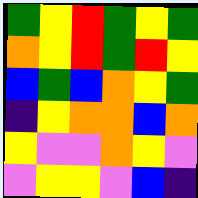[["green", "yellow", "red", "green", "yellow", "green"], ["orange", "yellow", "red", "green", "red", "yellow"], ["blue", "green", "blue", "orange", "yellow", "green"], ["indigo", "yellow", "orange", "orange", "blue", "orange"], ["yellow", "violet", "violet", "orange", "yellow", "violet"], ["violet", "yellow", "yellow", "violet", "blue", "indigo"]]